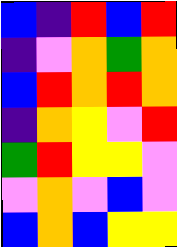[["blue", "indigo", "red", "blue", "red"], ["indigo", "violet", "orange", "green", "orange"], ["blue", "red", "orange", "red", "orange"], ["indigo", "orange", "yellow", "violet", "red"], ["green", "red", "yellow", "yellow", "violet"], ["violet", "orange", "violet", "blue", "violet"], ["blue", "orange", "blue", "yellow", "yellow"]]